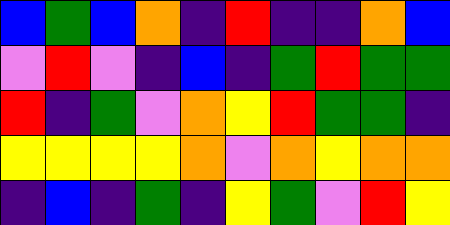[["blue", "green", "blue", "orange", "indigo", "red", "indigo", "indigo", "orange", "blue"], ["violet", "red", "violet", "indigo", "blue", "indigo", "green", "red", "green", "green"], ["red", "indigo", "green", "violet", "orange", "yellow", "red", "green", "green", "indigo"], ["yellow", "yellow", "yellow", "yellow", "orange", "violet", "orange", "yellow", "orange", "orange"], ["indigo", "blue", "indigo", "green", "indigo", "yellow", "green", "violet", "red", "yellow"]]